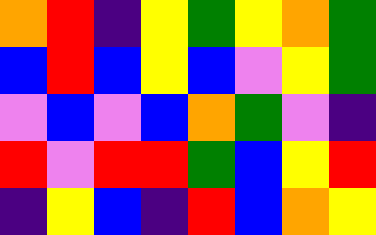[["orange", "red", "indigo", "yellow", "green", "yellow", "orange", "green"], ["blue", "red", "blue", "yellow", "blue", "violet", "yellow", "green"], ["violet", "blue", "violet", "blue", "orange", "green", "violet", "indigo"], ["red", "violet", "red", "red", "green", "blue", "yellow", "red"], ["indigo", "yellow", "blue", "indigo", "red", "blue", "orange", "yellow"]]